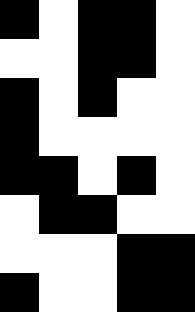[["black", "white", "black", "black", "white"], ["white", "white", "black", "black", "white"], ["black", "white", "black", "white", "white"], ["black", "white", "white", "white", "white"], ["black", "black", "white", "black", "white"], ["white", "black", "black", "white", "white"], ["white", "white", "white", "black", "black"], ["black", "white", "white", "black", "black"]]